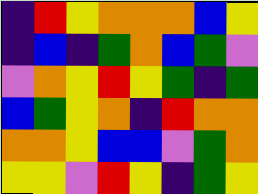[["indigo", "red", "yellow", "orange", "orange", "orange", "blue", "yellow"], ["indigo", "blue", "indigo", "green", "orange", "blue", "green", "violet"], ["violet", "orange", "yellow", "red", "yellow", "green", "indigo", "green"], ["blue", "green", "yellow", "orange", "indigo", "red", "orange", "orange"], ["orange", "orange", "yellow", "blue", "blue", "violet", "green", "orange"], ["yellow", "yellow", "violet", "red", "yellow", "indigo", "green", "yellow"]]